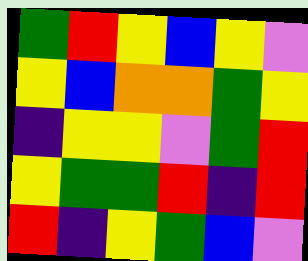[["green", "red", "yellow", "blue", "yellow", "violet"], ["yellow", "blue", "orange", "orange", "green", "yellow"], ["indigo", "yellow", "yellow", "violet", "green", "red"], ["yellow", "green", "green", "red", "indigo", "red"], ["red", "indigo", "yellow", "green", "blue", "violet"]]